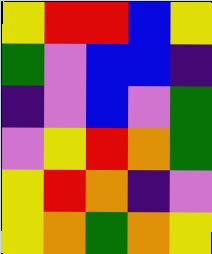[["yellow", "red", "red", "blue", "yellow"], ["green", "violet", "blue", "blue", "indigo"], ["indigo", "violet", "blue", "violet", "green"], ["violet", "yellow", "red", "orange", "green"], ["yellow", "red", "orange", "indigo", "violet"], ["yellow", "orange", "green", "orange", "yellow"]]